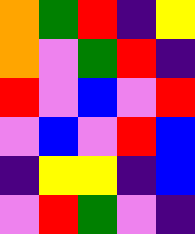[["orange", "green", "red", "indigo", "yellow"], ["orange", "violet", "green", "red", "indigo"], ["red", "violet", "blue", "violet", "red"], ["violet", "blue", "violet", "red", "blue"], ["indigo", "yellow", "yellow", "indigo", "blue"], ["violet", "red", "green", "violet", "indigo"]]